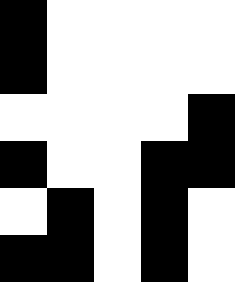[["black", "white", "white", "white", "white"], ["black", "white", "white", "white", "white"], ["white", "white", "white", "white", "black"], ["black", "white", "white", "black", "black"], ["white", "black", "white", "black", "white"], ["black", "black", "white", "black", "white"]]